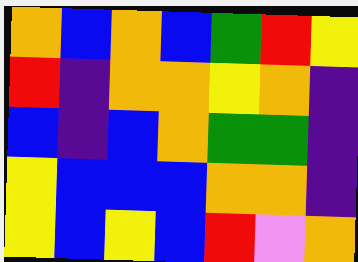[["orange", "blue", "orange", "blue", "green", "red", "yellow"], ["red", "indigo", "orange", "orange", "yellow", "orange", "indigo"], ["blue", "indigo", "blue", "orange", "green", "green", "indigo"], ["yellow", "blue", "blue", "blue", "orange", "orange", "indigo"], ["yellow", "blue", "yellow", "blue", "red", "violet", "orange"]]